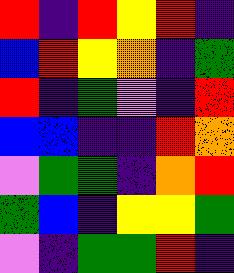[["red", "indigo", "red", "yellow", "red", "indigo"], ["blue", "red", "yellow", "orange", "indigo", "green"], ["red", "indigo", "green", "violet", "indigo", "red"], ["blue", "blue", "indigo", "indigo", "red", "orange"], ["violet", "green", "green", "indigo", "orange", "red"], ["green", "blue", "indigo", "yellow", "yellow", "green"], ["violet", "indigo", "green", "green", "red", "indigo"]]